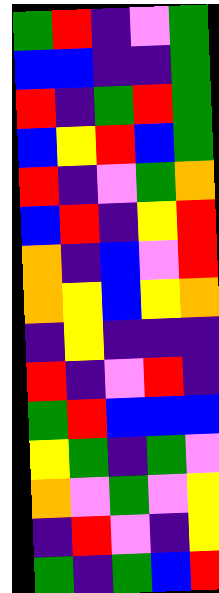[["green", "red", "indigo", "violet", "green"], ["blue", "blue", "indigo", "indigo", "green"], ["red", "indigo", "green", "red", "green"], ["blue", "yellow", "red", "blue", "green"], ["red", "indigo", "violet", "green", "orange"], ["blue", "red", "indigo", "yellow", "red"], ["orange", "indigo", "blue", "violet", "red"], ["orange", "yellow", "blue", "yellow", "orange"], ["indigo", "yellow", "indigo", "indigo", "indigo"], ["red", "indigo", "violet", "red", "indigo"], ["green", "red", "blue", "blue", "blue"], ["yellow", "green", "indigo", "green", "violet"], ["orange", "violet", "green", "violet", "yellow"], ["indigo", "red", "violet", "indigo", "yellow"], ["green", "indigo", "green", "blue", "red"]]